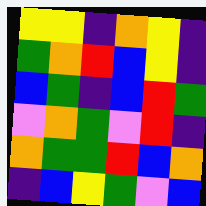[["yellow", "yellow", "indigo", "orange", "yellow", "indigo"], ["green", "orange", "red", "blue", "yellow", "indigo"], ["blue", "green", "indigo", "blue", "red", "green"], ["violet", "orange", "green", "violet", "red", "indigo"], ["orange", "green", "green", "red", "blue", "orange"], ["indigo", "blue", "yellow", "green", "violet", "blue"]]